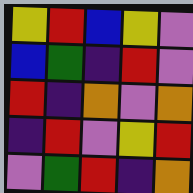[["yellow", "red", "blue", "yellow", "violet"], ["blue", "green", "indigo", "red", "violet"], ["red", "indigo", "orange", "violet", "orange"], ["indigo", "red", "violet", "yellow", "red"], ["violet", "green", "red", "indigo", "orange"]]